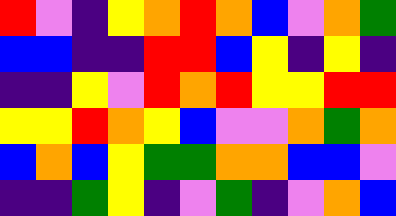[["red", "violet", "indigo", "yellow", "orange", "red", "orange", "blue", "violet", "orange", "green"], ["blue", "blue", "indigo", "indigo", "red", "red", "blue", "yellow", "indigo", "yellow", "indigo"], ["indigo", "indigo", "yellow", "violet", "red", "orange", "red", "yellow", "yellow", "red", "red"], ["yellow", "yellow", "red", "orange", "yellow", "blue", "violet", "violet", "orange", "green", "orange"], ["blue", "orange", "blue", "yellow", "green", "green", "orange", "orange", "blue", "blue", "violet"], ["indigo", "indigo", "green", "yellow", "indigo", "violet", "green", "indigo", "violet", "orange", "blue"]]